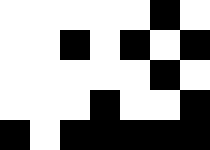[["white", "white", "white", "white", "white", "black", "white"], ["white", "white", "black", "white", "black", "white", "black"], ["white", "white", "white", "white", "white", "black", "white"], ["white", "white", "white", "black", "white", "white", "black"], ["black", "white", "black", "black", "black", "black", "black"]]